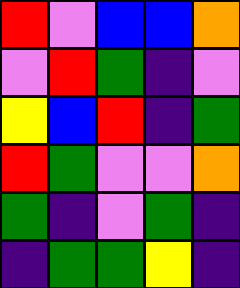[["red", "violet", "blue", "blue", "orange"], ["violet", "red", "green", "indigo", "violet"], ["yellow", "blue", "red", "indigo", "green"], ["red", "green", "violet", "violet", "orange"], ["green", "indigo", "violet", "green", "indigo"], ["indigo", "green", "green", "yellow", "indigo"]]